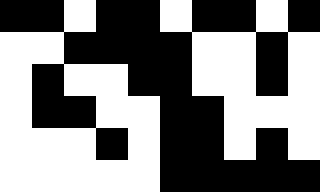[["black", "black", "white", "black", "black", "white", "black", "black", "white", "black"], ["white", "white", "black", "black", "black", "black", "white", "white", "black", "white"], ["white", "black", "white", "white", "black", "black", "white", "white", "black", "white"], ["white", "black", "black", "white", "white", "black", "black", "white", "white", "white"], ["white", "white", "white", "black", "white", "black", "black", "white", "black", "white"], ["white", "white", "white", "white", "white", "black", "black", "black", "black", "black"]]